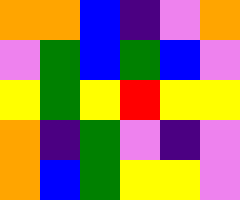[["orange", "orange", "blue", "indigo", "violet", "orange"], ["violet", "green", "blue", "green", "blue", "violet"], ["yellow", "green", "yellow", "red", "yellow", "yellow"], ["orange", "indigo", "green", "violet", "indigo", "violet"], ["orange", "blue", "green", "yellow", "yellow", "violet"]]